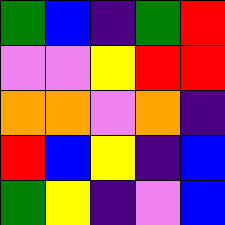[["green", "blue", "indigo", "green", "red"], ["violet", "violet", "yellow", "red", "red"], ["orange", "orange", "violet", "orange", "indigo"], ["red", "blue", "yellow", "indigo", "blue"], ["green", "yellow", "indigo", "violet", "blue"]]